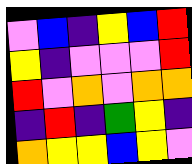[["violet", "blue", "indigo", "yellow", "blue", "red"], ["yellow", "indigo", "violet", "violet", "violet", "red"], ["red", "violet", "orange", "violet", "orange", "orange"], ["indigo", "red", "indigo", "green", "yellow", "indigo"], ["orange", "yellow", "yellow", "blue", "yellow", "violet"]]